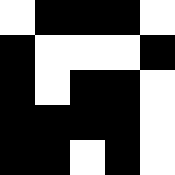[["white", "black", "black", "black", "white"], ["black", "white", "white", "white", "black"], ["black", "white", "black", "black", "white"], ["black", "black", "black", "black", "white"], ["black", "black", "white", "black", "white"]]